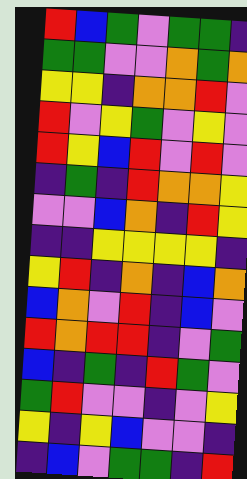[["red", "blue", "green", "violet", "green", "green", "indigo"], ["green", "green", "violet", "violet", "orange", "green", "orange"], ["yellow", "yellow", "indigo", "orange", "orange", "red", "violet"], ["red", "violet", "yellow", "green", "violet", "yellow", "violet"], ["red", "yellow", "blue", "red", "violet", "red", "violet"], ["indigo", "green", "indigo", "red", "orange", "orange", "yellow"], ["violet", "violet", "blue", "orange", "indigo", "red", "yellow"], ["indigo", "indigo", "yellow", "yellow", "yellow", "yellow", "indigo"], ["yellow", "red", "indigo", "orange", "indigo", "blue", "orange"], ["blue", "orange", "violet", "red", "indigo", "blue", "violet"], ["red", "orange", "red", "red", "indigo", "violet", "green"], ["blue", "indigo", "green", "indigo", "red", "green", "violet"], ["green", "red", "violet", "violet", "indigo", "violet", "yellow"], ["yellow", "indigo", "yellow", "blue", "violet", "violet", "indigo"], ["indigo", "blue", "violet", "green", "green", "indigo", "red"]]